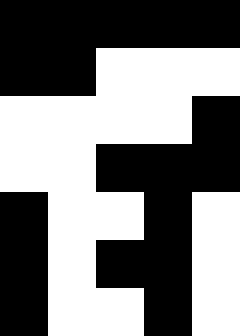[["black", "black", "black", "black", "black"], ["black", "black", "white", "white", "white"], ["white", "white", "white", "white", "black"], ["white", "white", "black", "black", "black"], ["black", "white", "white", "black", "white"], ["black", "white", "black", "black", "white"], ["black", "white", "white", "black", "white"]]